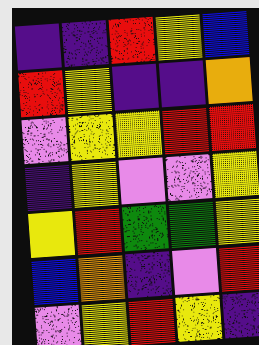[["indigo", "indigo", "red", "yellow", "blue"], ["red", "yellow", "indigo", "indigo", "orange"], ["violet", "yellow", "yellow", "red", "red"], ["indigo", "yellow", "violet", "violet", "yellow"], ["yellow", "red", "green", "green", "yellow"], ["blue", "orange", "indigo", "violet", "red"], ["violet", "yellow", "red", "yellow", "indigo"]]